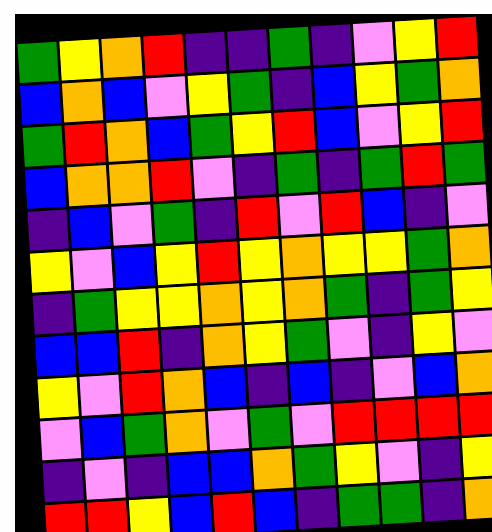[["green", "yellow", "orange", "red", "indigo", "indigo", "green", "indigo", "violet", "yellow", "red"], ["blue", "orange", "blue", "violet", "yellow", "green", "indigo", "blue", "yellow", "green", "orange"], ["green", "red", "orange", "blue", "green", "yellow", "red", "blue", "violet", "yellow", "red"], ["blue", "orange", "orange", "red", "violet", "indigo", "green", "indigo", "green", "red", "green"], ["indigo", "blue", "violet", "green", "indigo", "red", "violet", "red", "blue", "indigo", "violet"], ["yellow", "violet", "blue", "yellow", "red", "yellow", "orange", "yellow", "yellow", "green", "orange"], ["indigo", "green", "yellow", "yellow", "orange", "yellow", "orange", "green", "indigo", "green", "yellow"], ["blue", "blue", "red", "indigo", "orange", "yellow", "green", "violet", "indigo", "yellow", "violet"], ["yellow", "violet", "red", "orange", "blue", "indigo", "blue", "indigo", "violet", "blue", "orange"], ["violet", "blue", "green", "orange", "violet", "green", "violet", "red", "red", "red", "red"], ["indigo", "violet", "indigo", "blue", "blue", "orange", "green", "yellow", "violet", "indigo", "yellow"], ["red", "red", "yellow", "blue", "red", "blue", "indigo", "green", "green", "indigo", "orange"]]